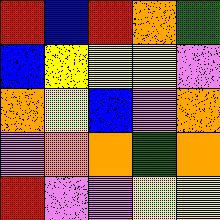[["red", "blue", "red", "orange", "green"], ["blue", "yellow", "yellow", "yellow", "violet"], ["orange", "yellow", "blue", "violet", "orange"], ["violet", "orange", "orange", "green", "orange"], ["red", "violet", "violet", "yellow", "yellow"]]